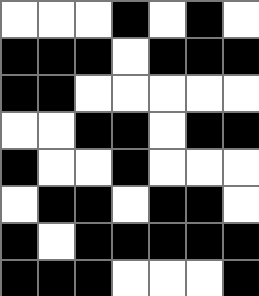[["white", "white", "white", "black", "white", "black", "white"], ["black", "black", "black", "white", "black", "black", "black"], ["black", "black", "white", "white", "white", "white", "white"], ["white", "white", "black", "black", "white", "black", "black"], ["black", "white", "white", "black", "white", "white", "white"], ["white", "black", "black", "white", "black", "black", "white"], ["black", "white", "black", "black", "black", "black", "black"], ["black", "black", "black", "white", "white", "white", "black"]]